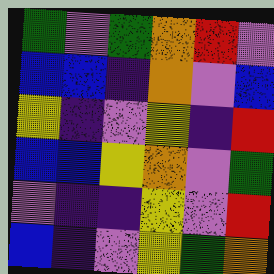[["green", "violet", "green", "orange", "red", "violet"], ["blue", "blue", "indigo", "orange", "violet", "blue"], ["yellow", "indigo", "violet", "yellow", "indigo", "red"], ["blue", "blue", "yellow", "orange", "violet", "green"], ["violet", "indigo", "indigo", "yellow", "violet", "red"], ["blue", "indigo", "violet", "yellow", "green", "orange"]]